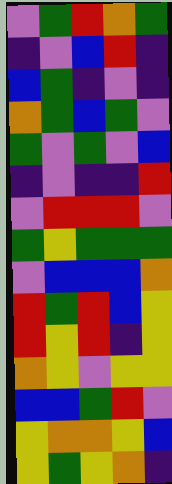[["violet", "green", "red", "orange", "green"], ["indigo", "violet", "blue", "red", "indigo"], ["blue", "green", "indigo", "violet", "indigo"], ["orange", "green", "blue", "green", "violet"], ["green", "violet", "green", "violet", "blue"], ["indigo", "violet", "indigo", "indigo", "red"], ["violet", "red", "red", "red", "violet"], ["green", "yellow", "green", "green", "green"], ["violet", "blue", "blue", "blue", "orange"], ["red", "green", "red", "blue", "yellow"], ["red", "yellow", "red", "indigo", "yellow"], ["orange", "yellow", "violet", "yellow", "yellow"], ["blue", "blue", "green", "red", "violet"], ["yellow", "orange", "orange", "yellow", "blue"], ["yellow", "green", "yellow", "orange", "indigo"]]